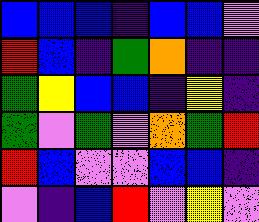[["blue", "blue", "blue", "indigo", "blue", "blue", "violet"], ["red", "blue", "indigo", "green", "orange", "indigo", "indigo"], ["green", "yellow", "blue", "blue", "indigo", "yellow", "indigo"], ["green", "violet", "green", "violet", "orange", "green", "red"], ["red", "blue", "violet", "violet", "blue", "blue", "indigo"], ["violet", "indigo", "blue", "red", "violet", "yellow", "violet"]]